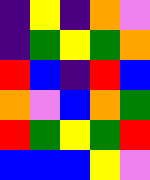[["indigo", "yellow", "indigo", "orange", "violet"], ["indigo", "green", "yellow", "green", "orange"], ["red", "blue", "indigo", "red", "blue"], ["orange", "violet", "blue", "orange", "green"], ["red", "green", "yellow", "green", "red"], ["blue", "blue", "blue", "yellow", "violet"]]